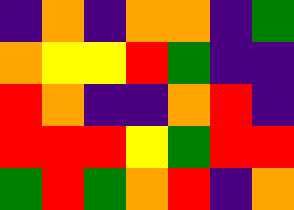[["indigo", "orange", "indigo", "orange", "orange", "indigo", "green"], ["orange", "yellow", "yellow", "red", "green", "indigo", "indigo"], ["red", "orange", "indigo", "indigo", "orange", "red", "indigo"], ["red", "red", "red", "yellow", "green", "red", "red"], ["green", "red", "green", "orange", "red", "indigo", "orange"]]